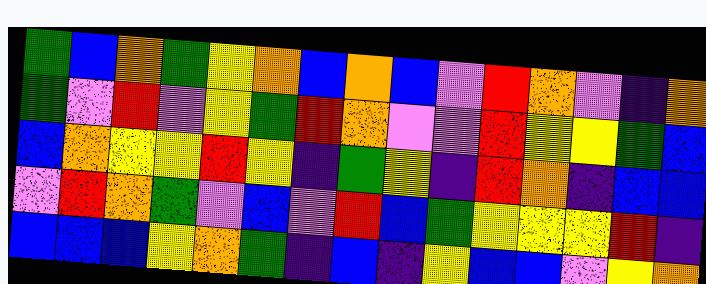[["green", "blue", "orange", "green", "yellow", "orange", "blue", "orange", "blue", "violet", "red", "orange", "violet", "indigo", "orange"], ["green", "violet", "red", "violet", "yellow", "green", "red", "orange", "violet", "violet", "red", "yellow", "yellow", "green", "blue"], ["blue", "orange", "yellow", "yellow", "red", "yellow", "indigo", "green", "yellow", "indigo", "red", "orange", "indigo", "blue", "blue"], ["violet", "red", "orange", "green", "violet", "blue", "violet", "red", "blue", "green", "yellow", "yellow", "yellow", "red", "indigo"], ["blue", "blue", "blue", "yellow", "orange", "green", "indigo", "blue", "indigo", "yellow", "blue", "blue", "violet", "yellow", "orange"]]